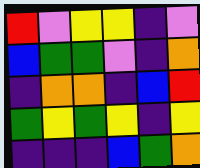[["red", "violet", "yellow", "yellow", "indigo", "violet"], ["blue", "green", "green", "violet", "indigo", "orange"], ["indigo", "orange", "orange", "indigo", "blue", "red"], ["green", "yellow", "green", "yellow", "indigo", "yellow"], ["indigo", "indigo", "indigo", "blue", "green", "orange"]]